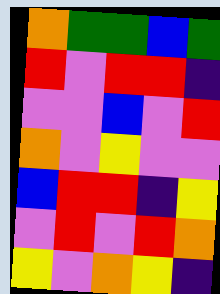[["orange", "green", "green", "blue", "green"], ["red", "violet", "red", "red", "indigo"], ["violet", "violet", "blue", "violet", "red"], ["orange", "violet", "yellow", "violet", "violet"], ["blue", "red", "red", "indigo", "yellow"], ["violet", "red", "violet", "red", "orange"], ["yellow", "violet", "orange", "yellow", "indigo"]]